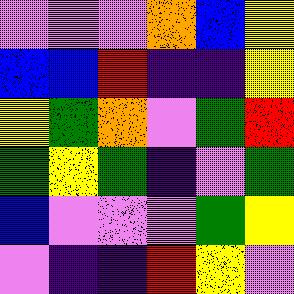[["violet", "violet", "violet", "orange", "blue", "yellow"], ["blue", "blue", "red", "indigo", "indigo", "yellow"], ["yellow", "green", "orange", "violet", "green", "red"], ["green", "yellow", "green", "indigo", "violet", "green"], ["blue", "violet", "violet", "violet", "green", "yellow"], ["violet", "indigo", "indigo", "red", "yellow", "violet"]]